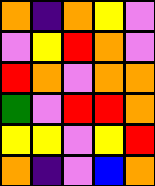[["orange", "indigo", "orange", "yellow", "violet"], ["violet", "yellow", "red", "orange", "violet"], ["red", "orange", "violet", "orange", "orange"], ["green", "violet", "red", "red", "orange"], ["yellow", "yellow", "violet", "yellow", "red"], ["orange", "indigo", "violet", "blue", "orange"]]